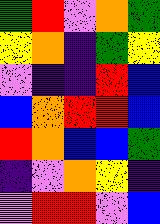[["green", "red", "violet", "orange", "green"], ["yellow", "orange", "indigo", "green", "yellow"], ["violet", "indigo", "indigo", "red", "blue"], ["blue", "orange", "red", "red", "blue"], ["red", "orange", "blue", "blue", "green"], ["indigo", "violet", "orange", "yellow", "indigo"], ["violet", "red", "red", "violet", "blue"]]